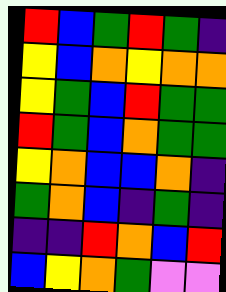[["red", "blue", "green", "red", "green", "indigo"], ["yellow", "blue", "orange", "yellow", "orange", "orange"], ["yellow", "green", "blue", "red", "green", "green"], ["red", "green", "blue", "orange", "green", "green"], ["yellow", "orange", "blue", "blue", "orange", "indigo"], ["green", "orange", "blue", "indigo", "green", "indigo"], ["indigo", "indigo", "red", "orange", "blue", "red"], ["blue", "yellow", "orange", "green", "violet", "violet"]]